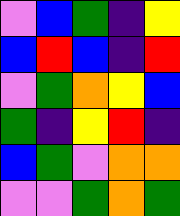[["violet", "blue", "green", "indigo", "yellow"], ["blue", "red", "blue", "indigo", "red"], ["violet", "green", "orange", "yellow", "blue"], ["green", "indigo", "yellow", "red", "indigo"], ["blue", "green", "violet", "orange", "orange"], ["violet", "violet", "green", "orange", "green"]]